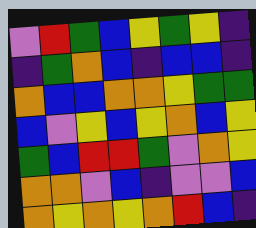[["violet", "red", "green", "blue", "yellow", "green", "yellow", "indigo"], ["indigo", "green", "orange", "blue", "indigo", "blue", "blue", "indigo"], ["orange", "blue", "blue", "orange", "orange", "yellow", "green", "green"], ["blue", "violet", "yellow", "blue", "yellow", "orange", "blue", "yellow"], ["green", "blue", "red", "red", "green", "violet", "orange", "yellow"], ["orange", "orange", "violet", "blue", "indigo", "violet", "violet", "blue"], ["orange", "yellow", "orange", "yellow", "orange", "red", "blue", "indigo"]]